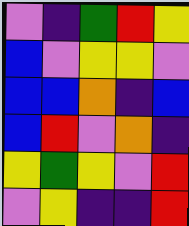[["violet", "indigo", "green", "red", "yellow"], ["blue", "violet", "yellow", "yellow", "violet"], ["blue", "blue", "orange", "indigo", "blue"], ["blue", "red", "violet", "orange", "indigo"], ["yellow", "green", "yellow", "violet", "red"], ["violet", "yellow", "indigo", "indigo", "red"]]